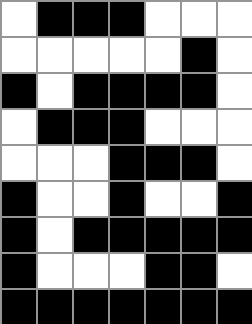[["white", "black", "black", "black", "white", "white", "white"], ["white", "white", "white", "white", "white", "black", "white"], ["black", "white", "black", "black", "black", "black", "white"], ["white", "black", "black", "black", "white", "white", "white"], ["white", "white", "white", "black", "black", "black", "white"], ["black", "white", "white", "black", "white", "white", "black"], ["black", "white", "black", "black", "black", "black", "black"], ["black", "white", "white", "white", "black", "black", "white"], ["black", "black", "black", "black", "black", "black", "black"]]